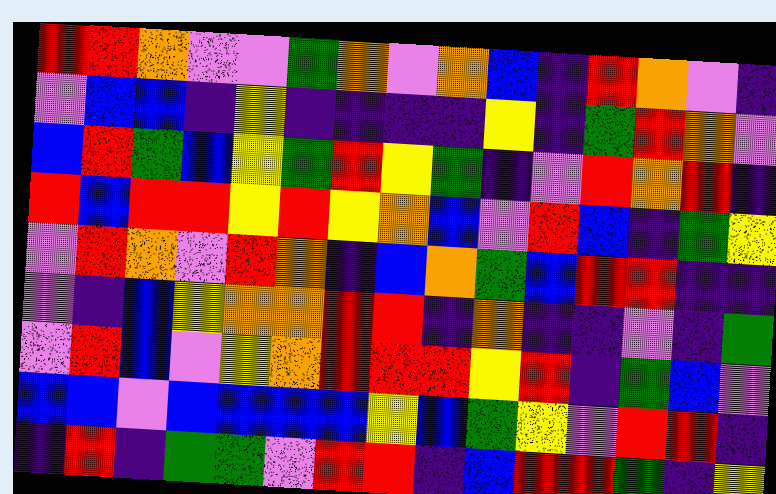[["red", "red", "orange", "violet", "violet", "green", "orange", "violet", "orange", "blue", "indigo", "red", "orange", "violet", "indigo"], ["violet", "blue", "blue", "indigo", "yellow", "indigo", "indigo", "indigo", "indigo", "yellow", "indigo", "green", "red", "orange", "violet"], ["blue", "red", "green", "blue", "yellow", "green", "red", "yellow", "green", "indigo", "violet", "red", "orange", "red", "indigo"], ["red", "blue", "red", "red", "yellow", "red", "yellow", "orange", "blue", "violet", "red", "blue", "indigo", "green", "yellow"], ["violet", "red", "orange", "violet", "red", "orange", "indigo", "blue", "orange", "green", "blue", "red", "red", "indigo", "indigo"], ["violet", "indigo", "blue", "yellow", "orange", "orange", "red", "red", "indigo", "orange", "indigo", "indigo", "violet", "indigo", "green"], ["violet", "red", "blue", "violet", "yellow", "orange", "red", "red", "red", "yellow", "red", "indigo", "green", "blue", "violet"], ["blue", "blue", "violet", "blue", "blue", "blue", "blue", "yellow", "blue", "green", "yellow", "violet", "red", "red", "indigo"], ["indigo", "red", "indigo", "green", "green", "violet", "red", "red", "indigo", "blue", "red", "red", "green", "indigo", "yellow"]]